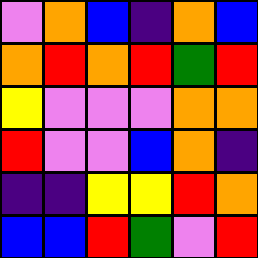[["violet", "orange", "blue", "indigo", "orange", "blue"], ["orange", "red", "orange", "red", "green", "red"], ["yellow", "violet", "violet", "violet", "orange", "orange"], ["red", "violet", "violet", "blue", "orange", "indigo"], ["indigo", "indigo", "yellow", "yellow", "red", "orange"], ["blue", "blue", "red", "green", "violet", "red"]]